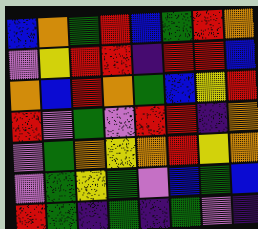[["blue", "orange", "green", "red", "blue", "green", "red", "orange"], ["violet", "yellow", "red", "red", "indigo", "red", "red", "blue"], ["orange", "blue", "red", "orange", "green", "blue", "yellow", "red"], ["red", "violet", "green", "violet", "red", "red", "indigo", "orange"], ["violet", "green", "orange", "yellow", "orange", "red", "yellow", "orange"], ["violet", "green", "yellow", "green", "violet", "blue", "green", "blue"], ["red", "green", "indigo", "green", "indigo", "green", "violet", "indigo"]]